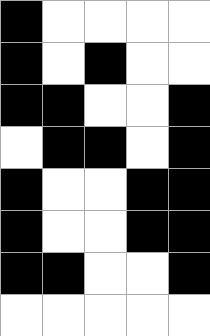[["black", "white", "white", "white", "white"], ["black", "white", "black", "white", "white"], ["black", "black", "white", "white", "black"], ["white", "black", "black", "white", "black"], ["black", "white", "white", "black", "black"], ["black", "white", "white", "black", "black"], ["black", "black", "white", "white", "black"], ["white", "white", "white", "white", "white"]]